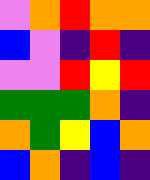[["violet", "orange", "red", "orange", "orange"], ["blue", "violet", "indigo", "red", "indigo"], ["violet", "violet", "red", "yellow", "red"], ["green", "green", "green", "orange", "indigo"], ["orange", "green", "yellow", "blue", "orange"], ["blue", "orange", "indigo", "blue", "indigo"]]